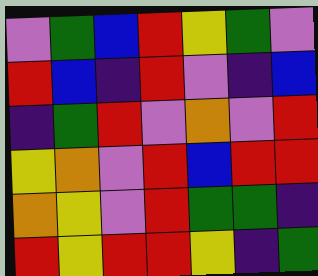[["violet", "green", "blue", "red", "yellow", "green", "violet"], ["red", "blue", "indigo", "red", "violet", "indigo", "blue"], ["indigo", "green", "red", "violet", "orange", "violet", "red"], ["yellow", "orange", "violet", "red", "blue", "red", "red"], ["orange", "yellow", "violet", "red", "green", "green", "indigo"], ["red", "yellow", "red", "red", "yellow", "indigo", "green"]]